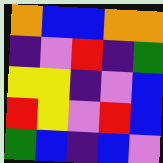[["orange", "blue", "blue", "orange", "orange"], ["indigo", "violet", "red", "indigo", "green"], ["yellow", "yellow", "indigo", "violet", "blue"], ["red", "yellow", "violet", "red", "blue"], ["green", "blue", "indigo", "blue", "violet"]]